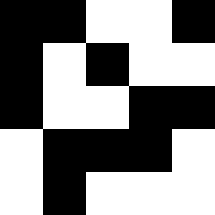[["black", "black", "white", "white", "black"], ["black", "white", "black", "white", "white"], ["black", "white", "white", "black", "black"], ["white", "black", "black", "black", "white"], ["white", "black", "white", "white", "white"]]